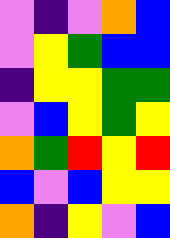[["violet", "indigo", "violet", "orange", "blue"], ["violet", "yellow", "green", "blue", "blue"], ["indigo", "yellow", "yellow", "green", "green"], ["violet", "blue", "yellow", "green", "yellow"], ["orange", "green", "red", "yellow", "red"], ["blue", "violet", "blue", "yellow", "yellow"], ["orange", "indigo", "yellow", "violet", "blue"]]